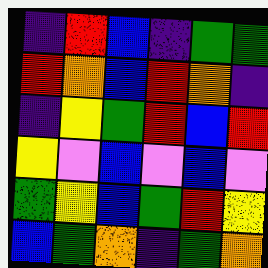[["indigo", "red", "blue", "indigo", "green", "green"], ["red", "orange", "blue", "red", "orange", "indigo"], ["indigo", "yellow", "green", "red", "blue", "red"], ["yellow", "violet", "blue", "violet", "blue", "violet"], ["green", "yellow", "blue", "green", "red", "yellow"], ["blue", "green", "orange", "indigo", "green", "orange"]]